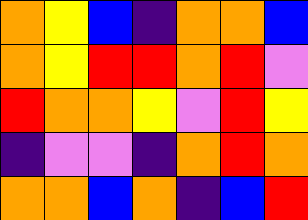[["orange", "yellow", "blue", "indigo", "orange", "orange", "blue"], ["orange", "yellow", "red", "red", "orange", "red", "violet"], ["red", "orange", "orange", "yellow", "violet", "red", "yellow"], ["indigo", "violet", "violet", "indigo", "orange", "red", "orange"], ["orange", "orange", "blue", "orange", "indigo", "blue", "red"]]